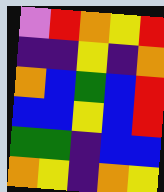[["violet", "red", "orange", "yellow", "red"], ["indigo", "indigo", "yellow", "indigo", "orange"], ["orange", "blue", "green", "blue", "red"], ["blue", "blue", "yellow", "blue", "red"], ["green", "green", "indigo", "blue", "blue"], ["orange", "yellow", "indigo", "orange", "yellow"]]